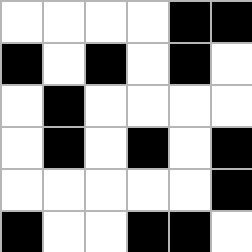[["white", "white", "white", "white", "black", "black"], ["black", "white", "black", "white", "black", "white"], ["white", "black", "white", "white", "white", "white"], ["white", "black", "white", "black", "white", "black"], ["white", "white", "white", "white", "white", "black"], ["black", "white", "white", "black", "black", "white"]]